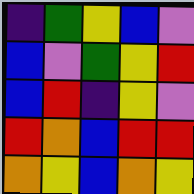[["indigo", "green", "yellow", "blue", "violet"], ["blue", "violet", "green", "yellow", "red"], ["blue", "red", "indigo", "yellow", "violet"], ["red", "orange", "blue", "red", "red"], ["orange", "yellow", "blue", "orange", "yellow"]]